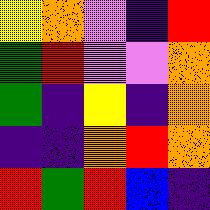[["yellow", "orange", "violet", "indigo", "red"], ["green", "red", "violet", "violet", "orange"], ["green", "indigo", "yellow", "indigo", "orange"], ["indigo", "indigo", "orange", "red", "orange"], ["red", "green", "red", "blue", "indigo"]]